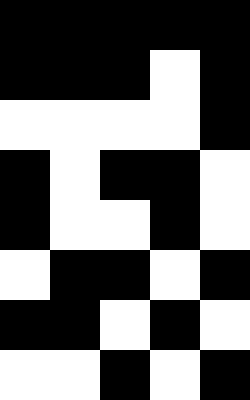[["black", "black", "black", "black", "black"], ["black", "black", "black", "white", "black"], ["white", "white", "white", "white", "black"], ["black", "white", "black", "black", "white"], ["black", "white", "white", "black", "white"], ["white", "black", "black", "white", "black"], ["black", "black", "white", "black", "white"], ["white", "white", "black", "white", "black"]]